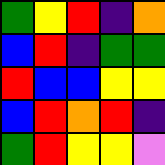[["green", "yellow", "red", "indigo", "orange"], ["blue", "red", "indigo", "green", "green"], ["red", "blue", "blue", "yellow", "yellow"], ["blue", "red", "orange", "red", "indigo"], ["green", "red", "yellow", "yellow", "violet"]]